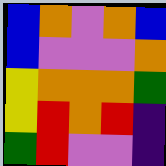[["blue", "orange", "violet", "orange", "blue"], ["blue", "violet", "violet", "violet", "orange"], ["yellow", "orange", "orange", "orange", "green"], ["yellow", "red", "orange", "red", "indigo"], ["green", "red", "violet", "violet", "indigo"]]